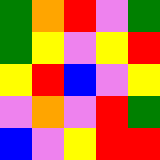[["green", "orange", "red", "violet", "green"], ["green", "yellow", "violet", "yellow", "red"], ["yellow", "red", "blue", "violet", "yellow"], ["violet", "orange", "violet", "red", "green"], ["blue", "violet", "yellow", "red", "red"]]